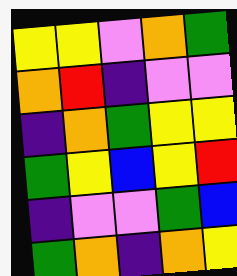[["yellow", "yellow", "violet", "orange", "green"], ["orange", "red", "indigo", "violet", "violet"], ["indigo", "orange", "green", "yellow", "yellow"], ["green", "yellow", "blue", "yellow", "red"], ["indigo", "violet", "violet", "green", "blue"], ["green", "orange", "indigo", "orange", "yellow"]]